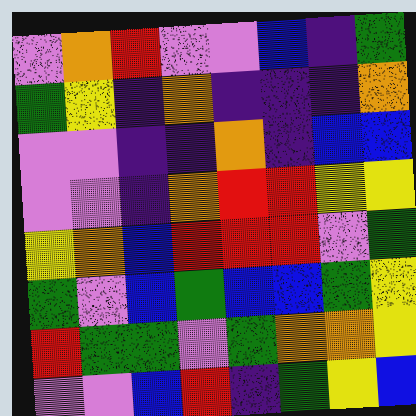[["violet", "orange", "red", "violet", "violet", "blue", "indigo", "green"], ["green", "yellow", "indigo", "orange", "indigo", "indigo", "indigo", "orange"], ["violet", "violet", "indigo", "indigo", "orange", "indigo", "blue", "blue"], ["violet", "violet", "indigo", "orange", "red", "red", "yellow", "yellow"], ["yellow", "orange", "blue", "red", "red", "red", "violet", "green"], ["green", "violet", "blue", "green", "blue", "blue", "green", "yellow"], ["red", "green", "green", "violet", "green", "orange", "orange", "yellow"], ["violet", "violet", "blue", "red", "indigo", "green", "yellow", "blue"]]